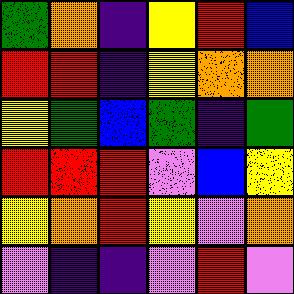[["green", "orange", "indigo", "yellow", "red", "blue"], ["red", "red", "indigo", "yellow", "orange", "orange"], ["yellow", "green", "blue", "green", "indigo", "green"], ["red", "red", "red", "violet", "blue", "yellow"], ["yellow", "orange", "red", "yellow", "violet", "orange"], ["violet", "indigo", "indigo", "violet", "red", "violet"]]